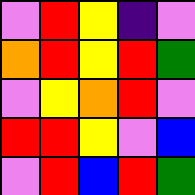[["violet", "red", "yellow", "indigo", "violet"], ["orange", "red", "yellow", "red", "green"], ["violet", "yellow", "orange", "red", "violet"], ["red", "red", "yellow", "violet", "blue"], ["violet", "red", "blue", "red", "green"]]